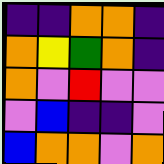[["indigo", "indigo", "orange", "orange", "indigo"], ["orange", "yellow", "green", "orange", "indigo"], ["orange", "violet", "red", "violet", "violet"], ["violet", "blue", "indigo", "indigo", "violet"], ["blue", "orange", "orange", "violet", "orange"]]